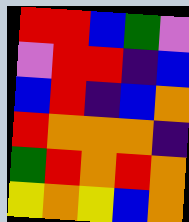[["red", "red", "blue", "green", "violet"], ["violet", "red", "red", "indigo", "blue"], ["blue", "red", "indigo", "blue", "orange"], ["red", "orange", "orange", "orange", "indigo"], ["green", "red", "orange", "red", "orange"], ["yellow", "orange", "yellow", "blue", "orange"]]